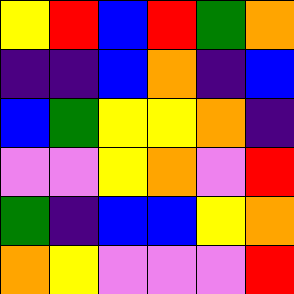[["yellow", "red", "blue", "red", "green", "orange"], ["indigo", "indigo", "blue", "orange", "indigo", "blue"], ["blue", "green", "yellow", "yellow", "orange", "indigo"], ["violet", "violet", "yellow", "orange", "violet", "red"], ["green", "indigo", "blue", "blue", "yellow", "orange"], ["orange", "yellow", "violet", "violet", "violet", "red"]]